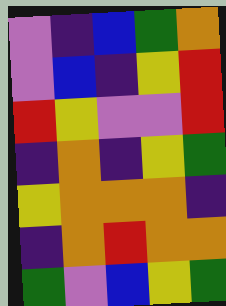[["violet", "indigo", "blue", "green", "orange"], ["violet", "blue", "indigo", "yellow", "red"], ["red", "yellow", "violet", "violet", "red"], ["indigo", "orange", "indigo", "yellow", "green"], ["yellow", "orange", "orange", "orange", "indigo"], ["indigo", "orange", "red", "orange", "orange"], ["green", "violet", "blue", "yellow", "green"]]